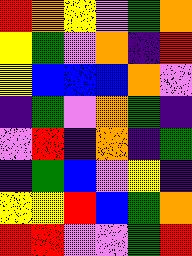[["red", "orange", "yellow", "violet", "green", "orange"], ["yellow", "green", "violet", "orange", "indigo", "red"], ["yellow", "blue", "blue", "blue", "orange", "violet"], ["indigo", "green", "violet", "orange", "green", "indigo"], ["violet", "red", "indigo", "orange", "indigo", "green"], ["indigo", "green", "blue", "violet", "yellow", "indigo"], ["yellow", "yellow", "red", "blue", "green", "orange"], ["red", "red", "violet", "violet", "green", "red"]]